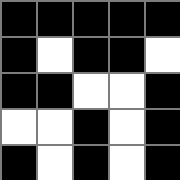[["black", "black", "black", "black", "black"], ["black", "white", "black", "black", "white"], ["black", "black", "white", "white", "black"], ["white", "white", "black", "white", "black"], ["black", "white", "black", "white", "black"]]